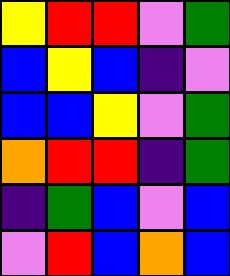[["yellow", "red", "red", "violet", "green"], ["blue", "yellow", "blue", "indigo", "violet"], ["blue", "blue", "yellow", "violet", "green"], ["orange", "red", "red", "indigo", "green"], ["indigo", "green", "blue", "violet", "blue"], ["violet", "red", "blue", "orange", "blue"]]